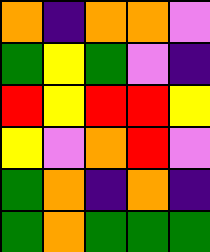[["orange", "indigo", "orange", "orange", "violet"], ["green", "yellow", "green", "violet", "indigo"], ["red", "yellow", "red", "red", "yellow"], ["yellow", "violet", "orange", "red", "violet"], ["green", "orange", "indigo", "orange", "indigo"], ["green", "orange", "green", "green", "green"]]